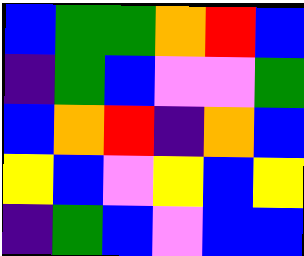[["blue", "green", "green", "orange", "red", "blue"], ["indigo", "green", "blue", "violet", "violet", "green"], ["blue", "orange", "red", "indigo", "orange", "blue"], ["yellow", "blue", "violet", "yellow", "blue", "yellow"], ["indigo", "green", "blue", "violet", "blue", "blue"]]